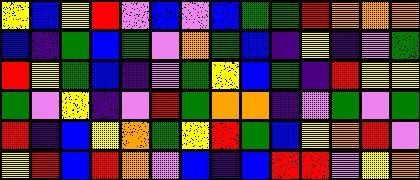[["yellow", "blue", "yellow", "red", "violet", "blue", "violet", "blue", "green", "green", "red", "orange", "orange", "orange"], ["blue", "indigo", "green", "blue", "green", "violet", "orange", "green", "blue", "indigo", "yellow", "indigo", "violet", "green"], ["red", "yellow", "green", "blue", "indigo", "violet", "green", "yellow", "blue", "green", "indigo", "red", "yellow", "yellow"], ["green", "violet", "yellow", "indigo", "violet", "red", "green", "orange", "orange", "indigo", "violet", "green", "violet", "green"], ["red", "indigo", "blue", "yellow", "orange", "green", "yellow", "red", "green", "blue", "yellow", "orange", "red", "violet"], ["yellow", "red", "blue", "red", "orange", "violet", "blue", "indigo", "blue", "red", "red", "violet", "yellow", "orange"]]